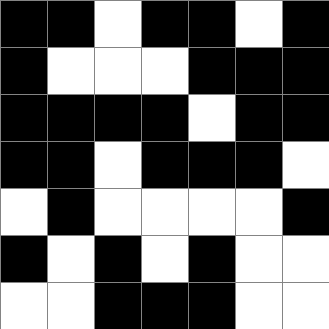[["black", "black", "white", "black", "black", "white", "black"], ["black", "white", "white", "white", "black", "black", "black"], ["black", "black", "black", "black", "white", "black", "black"], ["black", "black", "white", "black", "black", "black", "white"], ["white", "black", "white", "white", "white", "white", "black"], ["black", "white", "black", "white", "black", "white", "white"], ["white", "white", "black", "black", "black", "white", "white"]]